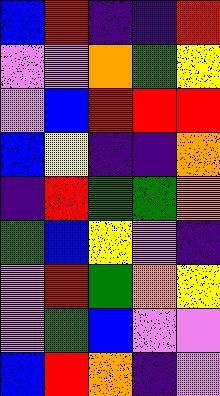[["blue", "red", "indigo", "indigo", "red"], ["violet", "violet", "orange", "green", "yellow"], ["violet", "blue", "red", "red", "red"], ["blue", "yellow", "indigo", "indigo", "orange"], ["indigo", "red", "green", "green", "orange"], ["green", "blue", "yellow", "violet", "indigo"], ["violet", "red", "green", "orange", "yellow"], ["violet", "green", "blue", "violet", "violet"], ["blue", "red", "orange", "indigo", "violet"]]